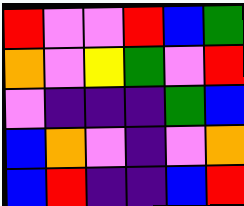[["red", "violet", "violet", "red", "blue", "green"], ["orange", "violet", "yellow", "green", "violet", "red"], ["violet", "indigo", "indigo", "indigo", "green", "blue"], ["blue", "orange", "violet", "indigo", "violet", "orange"], ["blue", "red", "indigo", "indigo", "blue", "red"]]